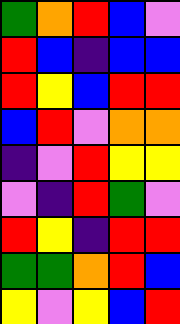[["green", "orange", "red", "blue", "violet"], ["red", "blue", "indigo", "blue", "blue"], ["red", "yellow", "blue", "red", "red"], ["blue", "red", "violet", "orange", "orange"], ["indigo", "violet", "red", "yellow", "yellow"], ["violet", "indigo", "red", "green", "violet"], ["red", "yellow", "indigo", "red", "red"], ["green", "green", "orange", "red", "blue"], ["yellow", "violet", "yellow", "blue", "red"]]